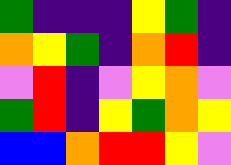[["green", "indigo", "indigo", "indigo", "yellow", "green", "indigo"], ["orange", "yellow", "green", "indigo", "orange", "red", "indigo"], ["violet", "red", "indigo", "violet", "yellow", "orange", "violet"], ["green", "red", "indigo", "yellow", "green", "orange", "yellow"], ["blue", "blue", "orange", "red", "red", "yellow", "violet"]]